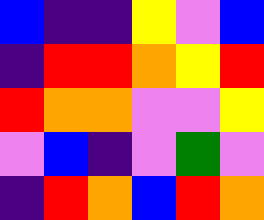[["blue", "indigo", "indigo", "yellow", "violet", "blue"], ["indigo", "red", "red", "orange", "yellow", "red"], ["red", "orange", "orange", "violet", "violet", "yellow"], ["violet", "blue", "indigo", "violet", "green", "violet"], ["indigo", "red", "orange", "blue", "red", "orange"]]